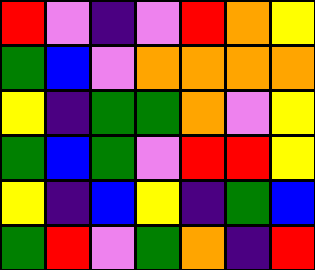[["red", "violet", "indigo", "violet", "red", "orange", "yellow"], ["green", "blue", "violet", "orange", "orange", "orange", "orange"], ["yellow", "indigo", "green", "green", "orange", "violet", "yellow"], ["green", "blue", "green", "violet", "red", "red", "yellow"], ["yellow", "indigo", "blue", "yellow", "indigo", "green", "blue"], ["green", "red", "violet", "green", "orange", "indigo", "red"]]